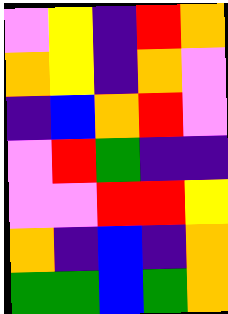[["violet", "yellow", "indigo", "red", "orange"], ["orange", "yellow", "indigo", "orange", "violet"], ["indigo", "blue", "orange", "red", "violet"], ["violet", "red", "green", "indigo", "indigo"], ["violet", "violet", "red", "red", "yellow"], ["orange", "indigo", "blue", "indigo", "orange"], ["green", "green", "blue", "green", "orange"]]